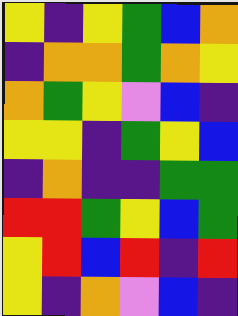[["yellow", "indigo", "yellow", "green", "blue", "orange"], ["indigo", "orange", "orange", "green", "orange", "yellow"], ["orange", "green", "yellow", "violet", "blue", "indigo"], ["yellow", "yellow", "indigo", "green", "yellow", "blue"], ["indigo", "orange", "indigo", "indigo", "green", "green"], ["red", "red", "green", "yellow", "blue", "green"], ["yellow", "red", "blue", "red", "indigo", "red"], ["yellow", "indigo", "orange", "violet", "blue", "indigo"]]